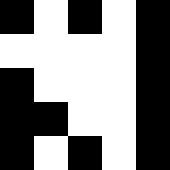[["black", "white", "black", "white", "black"], ["white", "white", "white", "white", "black"], ["black", "white", "white", "white", "black"], ["black", "black", "white", "white", "black"], ["black", "white", "black", "white", "black"]]